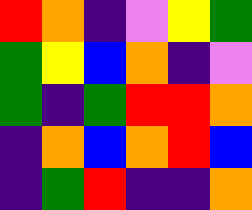[["red", "orange", "indigo", "violet", "yellow", "green"], ["green", "yellow", "blue", "orange", "indigo", "violet"], ["green", "indigo", "green", "red", "red", "orange"], ["indigo", "orange", "blue", "orange", "red", "blue"], ["indigo", "green", "red", "indigo", "indigo", "orange"]]